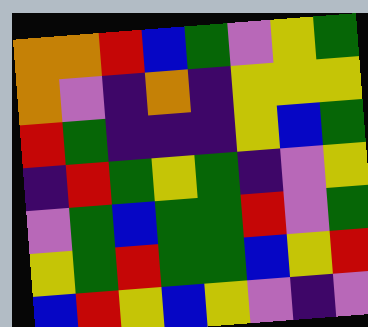[["orange", "orange", "red", "blue", "green", "violet", "yellow", "green"], ["orange", "violet", "indigo", "orange", "indigo", "yellow", "yellow", "yellow"], ["red", "green", "indigo", "indigo", "indigo", "yellow", "blue", "green"], ["indigo", "red", "green", "yellow", "green", "indigo", "violet", "yellow"], ["violet", "green", "blue", "green", "green", "red", "violet", "green"], ["yellow", "green", "red", "green", "green", "blue", "yellow", "red"], ["blue", "red", "yellow", "blue", "yellow", "violet", "indigo", "violet"]]